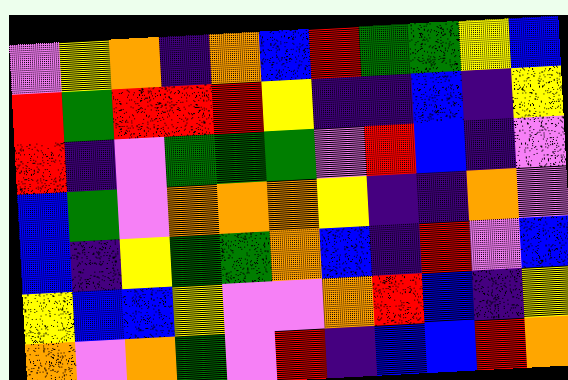[["violet", "yellow", "orange", "indigo", "orange", "blue", "red", "green", "green", "yellow", "blue"], ["red", "green", "red", "red", "red", "yellow", "indigo", "indigo", "blue", "indigo", "yellow"], ["red", "indigo", "violet", "green", "green", "green", "violet", "red", "blue", "indigo", "violet"], ["blue", "green", "violet", "orange", "orange", "orange", "yellow", "indigo", "indigo", "orange", "violet"], ["blue", "indigo", "yellow", "green", "green", "orange", "blue", "indigo", "red", "violet", "blue"], ["yellow", "blue", "blue", "yellow", "violet", "violet", "orange", "red", "blue", "indigo", "yellow"], ["orange", "violet", "orange", "green", "violet", "red", "indigo", "blue", "blue", "red", "orange"]]